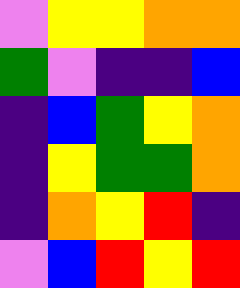[["violet", "yellow", "yellow", "orange", "orange"], ["green", "violet", "indigo", "indigo", "blue"], ["indigo", "blue", "green", "yellow", "orange"], ["indigo", "yellow", "green", "green", "orange"], ["indigo", "orange", "yellow", "red", "indigo"], ["violet", "blue", "red", "yellow", "red"]]